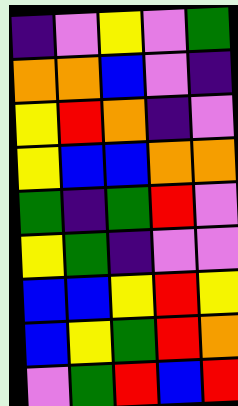[["indigo", "violet", "yellow", "violet", "green"], ["orange", "orange", "blue", "violet", "indigo"], ["yellow", "red", "orange", "indigo", "violet"], ["yellow", "blue", "blue", "orange", "orange"], ["green", "indigo", "green", "red", "violet"], ["yellow", "green", "indigo", "violet", "violet"], ["blue", "blue", "yellow", "red", "yellow"], ["blue", "yellow", "green", "red", "orange"], ["violet", "green", "red", "blue", "red"]]